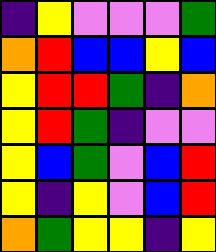[["indigo", "yellow", "violet", "violet", "violet", "green"], ["orange", "red", "blue", "blue", "yellow", "blue"], ["yellow", "red", "red", "green", "indigo", "orange"], ["yellow", "red", "green", "indigo", "violet", "violet"], ["yellow", "blue", "green", "violet", "blue", "red"], ["yellow", "indigo", "yellow", "violet", "blue", "red"], ["orange", "green", "yellow", "yellow", "indigo", "yellow"]]